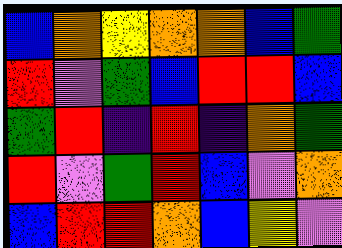[["blue", "orange", "yellow", "orange", "orange", "blue", "green"], ["red", "violet", "green", "blue", "red", "red", "blue"], ["green", "red", "indigo", "red", "indigo", "orange", "green"], ["red", "violet", "green", "red", "blue", "violet", "orange"], ["blue", "red", "red", "orange", "blue", "yellow", "violet"]]